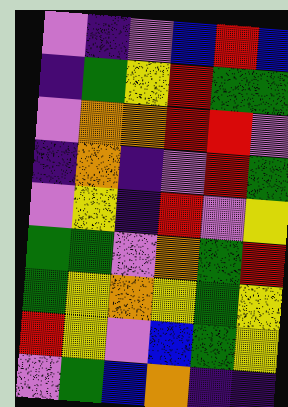[["violet", "indigo", "violet", "blue", "red", "blue"], ["indigo", "green", "yellow", "red", "green", "green"], ["violet", "orange", "orange", "red", "red", "violet"], ["indigo", "orange", "indigo", "violet", "red", "green"], ["violet", "yellow", "indigo", "red", "violet", "yellow"], ["green", "green", "violet", "orange", "green", "red"], ["green", "yellow", "orange", "yellow", "green", "yellow"], ["red", "yellow", "violet", "blue", "green", "yellow"], ["violet", "green", "blue", "orange", "indigo", "indigo"]]